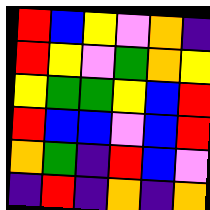[["red", "blue", "yellow", "violet", "orange", "indigo"], ["red", "yellow", "violet", "green", "orange", "yellow"], ["yellow", "green", "green", "yellow", "blue", "red"], ["red", "blue", "blue", "violet", "blue", "red"], ["orange", "green", "indigo", "red", "blue", "violet"], ["indigo", "red", "indigo", "orange", "indigo", "orange"]]